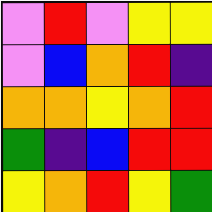[["violet", "red", "violet", "yellow", "yellow"], ["violet", "blue", "orange", "red", "indigo"], ["orange", "orange", "yellow", "orange", "red"], ["green", "indigo", "blue", "red", "red"], ["yellow", "orange", "red", "yellow", "green"]]